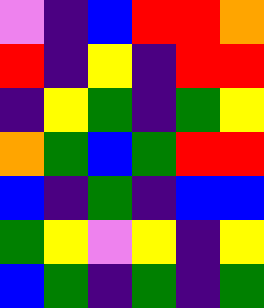[["violet", "indigo", "blue", "red", "red", "orange"], ["red", "indigo", "yellow", "indigo", "red", "red"], ["indigo", "yellow", "green", "indigo", "green", "yellow"], ["orange", "green", "blue", "green", "red", "red"], ["blue", "indigo", "green", "indigo", "blue", "blue"], ["green", "yellow", "violet", "yellow", "indigo", "yellow"], ["blue", "green", "indigo", "green", "indigo", "green"]]